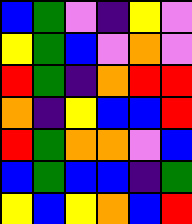[["blue", "green", "violet", "indigo", "yellow", "violet"], ["yellow", "green", "blue", "violet", "orange", "violet"], ["red", "green", "indigo", "orange", "red", "red"], ["orange", "indigo", "yellow", "blue", "blue", "red"], ["red", "green", "orange", "orange", "violet", "blue"], ["blue", "green", "blue", "blue", "indigo", "green"], ["yellow", "blue", "yellow", "orange", "blue", "red"]]